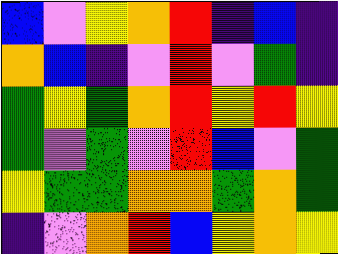[["blue", "violet", "yellow", "orange", "red", "indigo", "blue", "indigo"], ["orange", "blue", "indigo", "violet", "red", "violet", "green", "indigo"], ["green", "yellow", "green", "orange", "red", "yellow", "red", "yellow"], ["green", "violet", "green", "violet", "red", "blue", "violet", "green"], ["yellow", "green", "green", "orange", "orange", "green", "orange", "green"], ["indigo", "violet", "orange", "red", "blue", "yellow", "orange", "yellow"]]